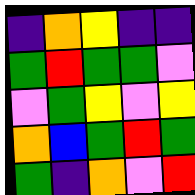[["indigo", "orange", "yellow", "indigo", "indigo"], ["green", "red", "green", "green", "violet"], ["violet", "green", "yellow", "violet", "yellow"], ["orange", "blue", "green", "red", "green"], ["green", "indigo", "orange", "violet", "red"]]